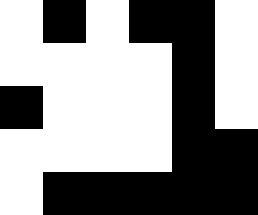[["white", "black", "white", "black", "black", "white"], ["white", "white", "white", "white", "black", "white"], ["black", "white", "white", "white", "black", "white"], ["white", "white", "white", "white", "black", "black"], ["white", "black", "black", "black", "black", "black"]]